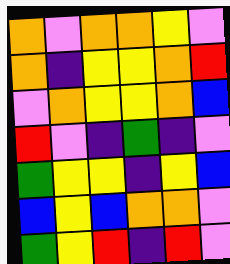[["orange", "violet", "orange", "orange", "yellow", "violet"], ["orange", "indigo", "yellow", "yellow", "orange", "red"], ["violet", "orange", "yellow", "yellow", "orange", "blue"], ["red", "violet", "indigo", "green", "indigo", "violet"], ["green", "yellow", "yellow", "indigo", "yellow", "blue"], ["blue", "yellow", "blue", "orange", "orange", "violet"], ["green", "yellow", "red", "indigo", "red", "violet"]]